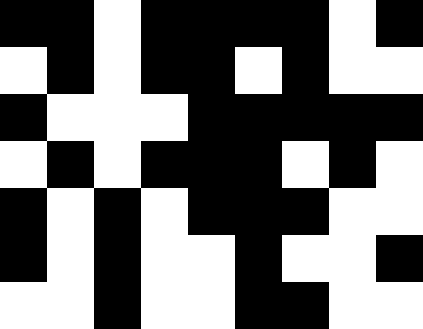[["black", "black", "white", "black", "black", "black", "black", "white", "black"], ["white", "black", "white", "black", "black", "white", "black", "white", "white"], ["black", "white", "white", "white", "black", "black", "black", "black", "black"], ["white", "black", "white", "black", "black", "black", "white", "black", "white"], ["black", "white", "black", "white", "black", "black", "black", "white", "white"], ["black", "white", "black", "white", "white", "black", "white", "white", "black"], ["white", "white", "black", "white", "white", "black", "black", "white", "white"]]